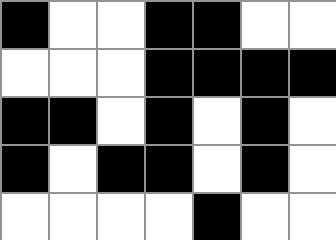[["black", "white", "white", "black", "black", "white", "white"], ["white", "white", "white", "black", "black", "black", "black"], ["black", "black", "white", "black", "white", "black", "white"], ["black", "white", "black", "black", "white", "black", "white"], ["white", "white", "white", "white", "black", "white", "white"]]